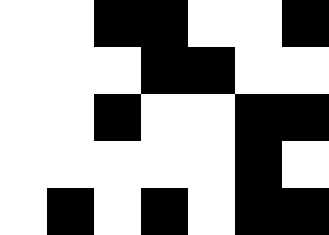[["white", "white", "black", "black", "white", "white", "black"], ["white", "white", "white", "black", "black", "white", "white"], ["white", "white", "black", "white", "white", "black", "black"], ["white", "white", "white", "white", "white", "black", "white"], ["white", "black", "white", "black", "white", "black", "black"]]